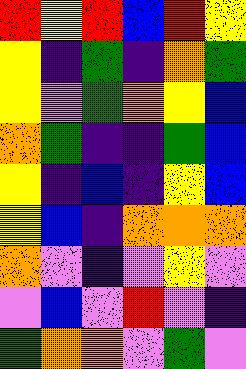[["red", "yellow", "red", "blue", "red", "yellow"], ["yellow", "indigo", "green", "indigo", "orange", "green"], ["yellow", "violet", "green", "orange", "yellow", "blue"], ["orange", "green", "indigo", "indigo", "green", "blue"], ["yellow", "indigo", "blue", "indigo", "yellow", "blue"], ["yellow", "blue", "indigo", "orange", "orange", "orange"], ["orange", "violet", "indigo", "violet", "yellow", "violet"], ["violet", "blue", "violet", "red", "violet", "indigo"], ["green", "orange", "orange", "violet", "green", "violet"]]